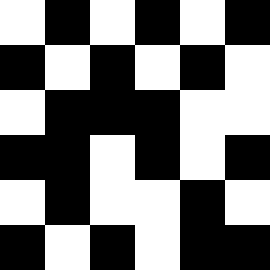[["white", "black", "white", "black", "white", "black"], ["black", "white", "black", "white", "black", "white"], ["white", "black", "black", "black", "white", "white"], ["black", "black", "white", "black", "white", "black"], ["white", "black", "white", "white", "black", "white"], ["black", "white", "black", "white", "black", "black"]]